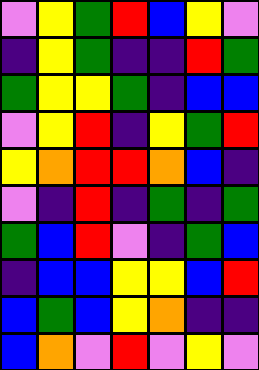[["violet", "yellow", "green", "red", "blue", "yellow", "violet"], ["indigo", "yellow", "green", "indigo", "indigo", "red", "green"], ["green", "yellow", "yellow", "green", "indigo", "blue", "blue"], ["violet", "yellow", "red", "indigo", "yellow", "green", "red"], ["yellow", "orange", "red", "red", "orange", "blue", "indigo"], ["violet", "indigo", "red", "indigo", "green", "indigo", "green"], ["green", "blue", "red", "violet", "indigo", "green", "blue"], ["indigo", "blue", "blue", "yellow", "yellow", "blue", "red"], ["blue", "green", "blue", "yellow", "orange", "indigo", "indigo"], ["blue", "orange", "violet", "red", "violet", "yellow", "violet"]]